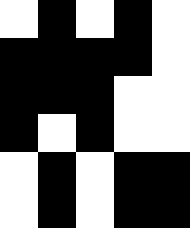[["white", "black", "white", "black", "white"], ["black", "black", "black", "black", "white"], ["black", "black", "black", "white", "white"], ["black", "white", "black", "white", "white"], ["white", "black", "white", "black", "black"], ["white", "black", "white", "black", "black"]]